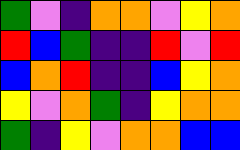[["green", "violet", "indigo", "orange", "orange", "violet", "yellow", "orange"], ["red", "blue", "green", "indigo", "indigo", "red", "violet", "red"], ["blue", "orange", "red", "indigo", "indigo", "blue", "yellow", "orange"], ["yellow", "violet", "orange", "green", "indigo", "yellow", "orange", "orange"], ["green", "indigo", "yellow", "violet", "orange", "orange", "blue", "blue"]]